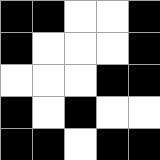[["black", "black", "white", "white", "black"], ["black", "white", "white", "white", "black"], ["white", "white", "white", "black", "black"], ["black", "white", "black", "white", "white"], ["black", "black", "white", "black", "black"]]